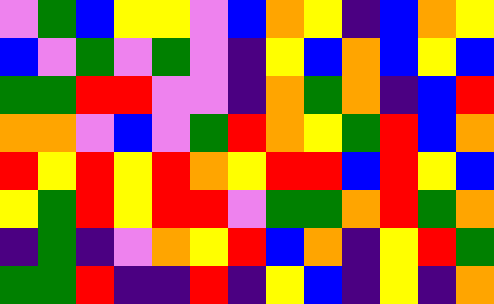[["violet", "green", "blue", "yellow", "yellow", "violet", "blue", "orange", "yellow", "indigo", "blue", "orange", "yellow"], ["blue", "violet", "green", "violet", "green", "violet", "indigo", "yellow", "blue", "orange", "blue", "yellow", "blue"], ["green", "green", "red", "red", "violet", "violet", "indigo", "orange", "green", "orange", "indigo", "blue", "red"], ["orange", "orange", "violet", "blue", "violet", "green", "red", "orange", "yellow", "green", "red", "blue", "orange"], ["red", "yellow", "red", "yellow", "red", "orange", "yellow", "red", "red", "blue", "red", "yellow", "blue"], ["yellow", "green", "red", "yellow", "red", "red", "violet", "green", "green", "orange", "red", "green", "orange"], ["indigo", "green", "indigo", "violet", "orange", "yellow", "red", "blue", "orange", "indigo", "yellow", "red", "green"], ["green", "green", "red", "indigo", "indigo", "red", "indigo", "yellow", "blue", "indigo", "yellow", "indigo", "orange"]]